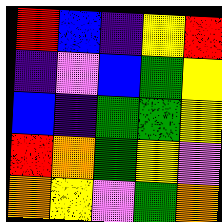[["red", "blue", "indigo", "yellow", "red"], ["indigo", "violet", "blue", "green", "yellow"], ["blue", "indigo", "green", "green", "yellow"], ["red", "orange", "green", "yellow", "violet"], ["orange", "yellow", "violet", "green", "orange"]]